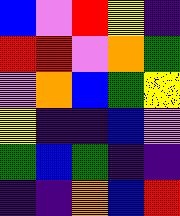[["blue", "violet", "red", "yellow", "indigo"], ["red", "red", "violet", "orange", "green"], ["violet", "orange", "blue", "green", "yellow"], ["yellow", "indigo", "indigo", "blue", "violet"], ["green", "blue", "green", "indigo", "indigo"], ["indigo", "indigo", "orange", "blue", "red"]]